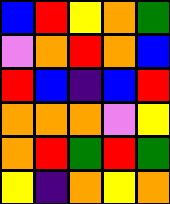[["blue", "red", "yellow", "orange", "green"], ["violet", "orange", "red", "orange", "blue"], ["red", "blue", "indigo", "blue", "red"], ["orange", "orange", "orange", "violet", "yellow"], ["orange", "red", "green", "red", "green"], ["yellow", "indigo", "orange", "yellow", "orange"]]